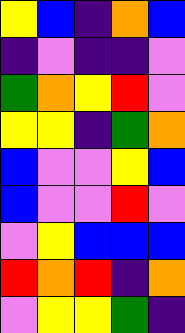[["yellow", "blue", "indigo", "orange", "blue"], ["indigo", "violet", "indigo", "indigo", "violet"], ["green", "orange", "yellow", "red", "violet"], ["yellow", "yellow", "indigo", "green", "orange"], ["blue", "violet", "violet", "yellow", "blue"], ["blue", "violet", "violet", "red", "violet"], ["violet", "yellow", "blue", "blue", "blue"], ["red", "orange", "red", "indigo", "orange"], ["violet", "yellow", "yellow", "green", "indigo"]]